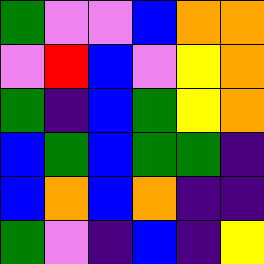[["green", "violet", "violet", "blue", "orange", "orange"], ["violet", "red", "blue", "violet", "yellow", "orange"], ["green", "indigo", "blue", "green", "yellow", "orange"], ["blue", "green", "blue", "green", "green", "indigo"], ["blue", "orange", "blue", "orange", "indigo", "indigo"], ["green", "violet", "indigo", "blue", "indigo", "yellow"]]